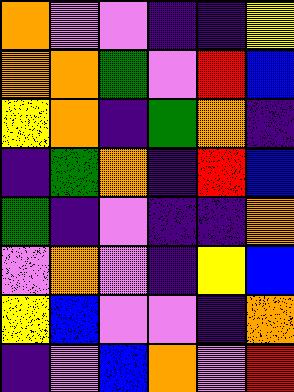[["orange", "violet", "violet", "indigo", "indigo", "yellow"], ["orange", "orange", "green", "violet", "red", "blue"], ["yellow", "orange", "indigo", "green", "orange", "indigo"], ["indigo", "green", "orange", "indigo", "red", "blue"], ["green", "indigo", "violet", "indigo", "indigo", "orange"], ["violet", "orange", "violet", "indigo", "yellow", "blue"], ["yellow", "blue", "violet", "violet", "indigo", "orange"], ["indigo", "violet", "blue", "orange", "violet", "red"]]